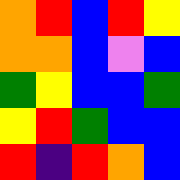[["orange", "red", "blue", "red", "yellow"], ["orange", "orange", "blue", "violet", "blue"], ["green", "yellow", "blue", "blue", "green"], ["yellow", "red", "green", "blue", "blue"], ["red", "indigo", "red", "orange", "blue"]]